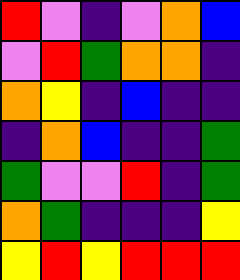[["red", "violet", "indigo", "violet", "orange", "blue"], ["violet", "red", "green", "orange", "orange", "indigo"], ["orange", "yellow", "indigo", "blue", "indigo", "indigo"], ["indigo", "orange", "blue", "indigo", "indigo", "green"], ["green", "violet", "violet", "red", "indigo", "green"], ["orange", "green", "indigo", "indigo", "indigo", "yellow"], ["yellow", "red", "yellow", "red", "red", "red"]]